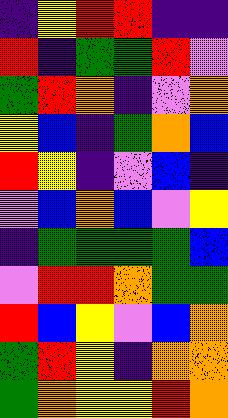[["indigo", "yellow", "red", "red", "indigo", "indigo"], ["red", "indigo", "green", "green", "red", "violet"], ["green", "red", "orange", "indigo", "violet", "orange"], ["yellow", "blue", "indigo", "green", "orange", "blue"], ["red", "yellow", "indigo", "violet", "blue", "indigo"], ["violet", "blue", "orange", "blue", "violet", "yellow"], ["indigo", "green", "green", "green", "green", "blue"], ["violet", "red", "red", "orange", "green", "green"], ["red", "blue", "yellow", "violet", "blue", "orange"], ["green", "red", "yellow", "indigo", "orange", "orange"], ["green", "orange", "yellow", "yellow", "red", "orange"]]